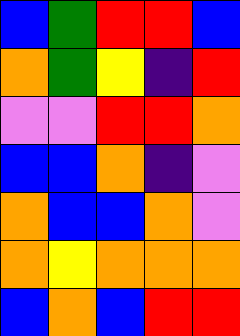[["blue", "green", "red", "red", "blue"], ["orange", "green", "yellow", "indigo", "red"], ["violet", "violet", "red", "red", "orange"], ["blue", "blue", "orange", "indigo", "violet"], ["orange", "blue", "blue", "orange", "violet"], ["orange", "yellow", "orange", "orange", "orange"], ["blue", "orange", "blue", "red", "red"]]